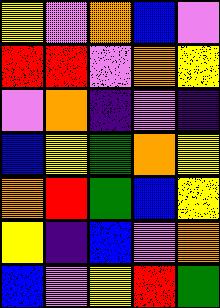[["yellow", "violet", "orange", "blue", "violet"], ["red", "red", "violet", "orange", "yellow"], ["violet", "orange", "indigo", "violet", "indigo"], ["blue", "yellow", "green", "orange", "yellow"], ["orange", "red", "green", "blue", "yellow"], ["yellow", "indigo", "blue", "violet", "orange"], ["blue", "violet", "yellow", "red", "green"]]